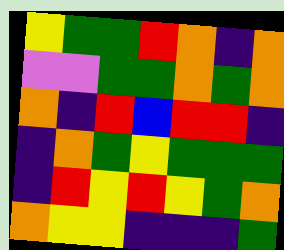[["yellow", "green", "green", "red", "orange", "indigo", "orange"], ["violet", "violet", "green", "green", "orange", "green", "orange"], ["orange", "indigo", "red", "blue", "red", "red", "indigo"], ["indigo", "orange", "green", "yellow", "green", "green", "green"], ["indigo", "red", "yellow", "red", "yellow", "green", "orange"], ["orange", "yellow", "yellow", "indigo", "indigo", "indigo", "green"]]